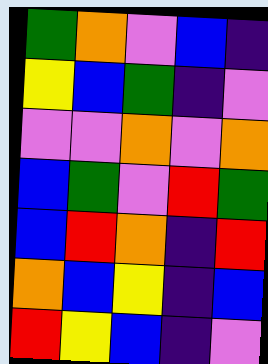[["green", "orange", "violet", "blue", "indigo"], ["yellow", "blue", "green", "indigo", "violet"], ["violet", "violet", "orange", "violet", "orange"], ["blue", "green", "violet", "red", "green"], ["blue", "red", "orange", "indigo", "red"], ["orange", "blue", "yellow", "indigo", "blue"], ["red", "yellow", "blue", "indigo", "violet"]]